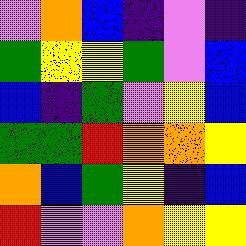[["violet", "orange", "blue", "indigo", "violet", "indigo"], ["green", "yellow", "yellow", "green", "violet", "blue"], ["blue", "indigo", "green", "violet", "yellow", "blue"], ["green", "green", "red", "orange", "orange", "yellow"], ["orange", "blue", "green", "yellow", "indigo", "blue"], ["red", "violet", "violet", "orange", "yellow", "yellow"]]